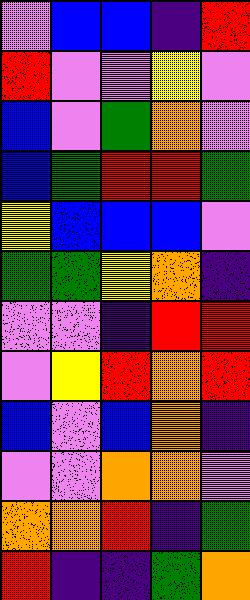[["violet", "blue", "blue", "indigo", "red"], ["red", "violet", "violet", "yellow", "violet"], ["blue", "violet", "green", "orange", "violet"], ["blue", "green", "red", "red", "green"], ["yellow", "blue", "blue", "blue", "violet"], ["green", "green", "yellow", "orange", "indigo"], ["violet", "violet", "indigo", "red", "red"], ["violet", "yellow", "red", "orange", "red"], ["blue", "violet", "blue", "orange", "indigo"], ["violet", "violet", "orange", "orange", "violet"], ["orange", "orange", "red", "indigo", "green"], ["red", "indigo", "indigo", "green", "orange"]]